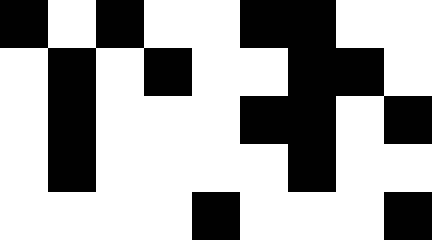[["black", "white", "black", "white", "white", "black", "black", "white", "white"], ["white", "black", "white", "black", "white", "white", "black", "black", "white"], ["white", "black", "white", "white", "white", "black", "black", "white", "black"], ["white", "black", "white", "white", "white", "white", "black", "white", "white"], ["white", "white", "white", "white", "black", "white", "white", "white", "black"]]